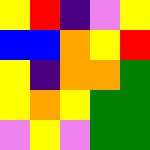[["yellow", "red", "indigo", "violet", "yellow"], ["blue", "blue", "orange", "yellow", "red"], ["yellow", "indigo", "orange", "orange", "green"], ["yellow", "orange", "yellow", "green", "green"], ["violet", "yellow", "violet", "green", "green"]]